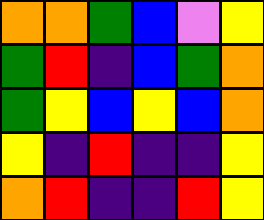[["orange", "orange", "green", "blue", "violet", "yellow"], ["green", "red", "indigo", "blue", "green", "orange"], ["green", "yellow", "blue", "yellow", "blue", "orange"], ["yellow", "indigo", "red", "indigo", "indigo", "yellow"], ["orange", "red", "indigo", "indigo", "red", "yellow"]]